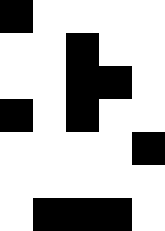[["black", "white", "white", "white", "white"], ["white", "white", "black", "white", "white"], ["white", "white", "black", "black", "white"], ["black", "white", "black", "white", "white"], ["white", "white", "white", "white", "black"], ["white", "white", "white", "white", "white"], ["white", "black", "black", "black", "white"]]